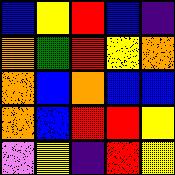[["blue", "yellow", "red", "blue", "indigo"], ["orange", "green", "red", "yellow", "orange"], ["orange", "blue", "orange", "blue", "blue"], ["orange", "blue", "red", "red", "yellow"], ["violet", "yellow", "indigo", "red", "yellow"]]